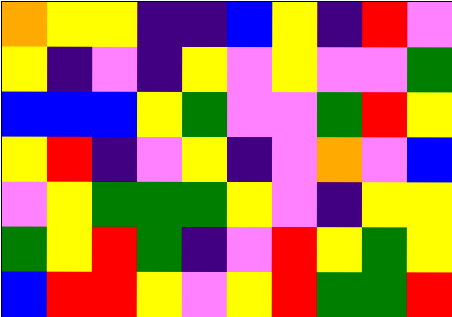[["orange", "yellow", "yellow", "indigo", "indigo", "blue", "yellow", "indigo", "red", "violet"], ["yellow", "indigo", "violet", "indigo", "yellow", "violet", "yellow", "violet", "violet", "green"], ["blue", "blue", "blue", "yellow", "green", "violet", "violet", "green", "red", "yellow"], ["yellow", "red", "indigo", "violet", "yellow", "indigo", "violet", "orange", "violet", "blue"], ["violet", "yellow", "green", "green", "green", "yellow", "violet", "indigo", "yellow", "yellow"], ["green", "yellow", "red", "green", "indigo", "violet", "red", "yellow", "green", "yellow"], ["blue", "red", "red", "yellow", "violet", "yellow", "red", "green", "green", "red"]]